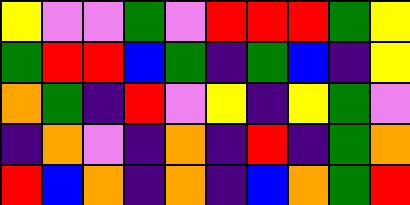[["yellow", "violet", "violet", "green", "violet", "red", "red", "red", "green", "yellow"], ["green", "red", "red", "blue", "green", "indigo", "green", "blue", "indigo", "yellow"], ["orange", "green", "indigo", "red", "violet", "yellow", "indigo", "yellow", "green", "violet"], ["indigo", "orange", "violet", "indigo", "orange", "indigo", "red", "indigo", "green", "orange"], ["red", "blue", "orange", "indigo", "orange", "indigo", "blue", "orange", "green", "red"]]